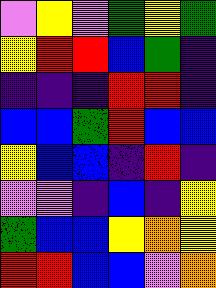[["violet", "yellow", "violet", "green", "yellow", "green"], ["yellow", "red", "red", "blue", "green", "indigo"], ["indigo", "indigo", "indigo", "red", "red", "indigo"], ["blue", "blue", "green", "red", "blue", "blue"], ["yellow", "blue", "blue", "indigo", "red", "indigo"], ["violet", "violet", "indigo", "blue", "indigo", "yellow"], ["green", "blue", "blue", "yellow", "orange", "yellow"], ["red", "red", "blue", "blue", "violet", "orange"]]